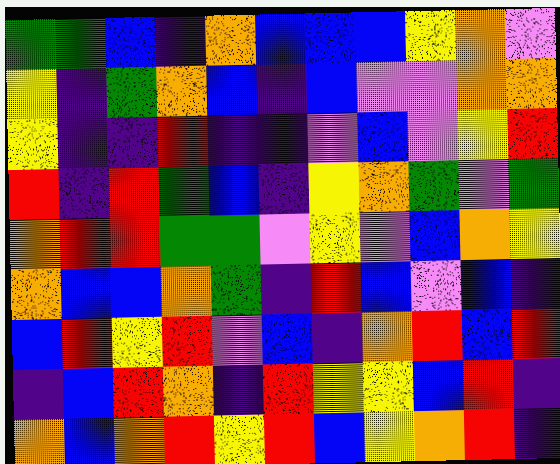[["green", "green", "blue", "indigo", "orange", "blue", "blue", "blue", "yellow", "orange", "violet"], ["yellow", "indigo", "green", "orange", "blue", "indigo", "blue", "violet", "violet", "orange", "orange"], ["yellow", "indigo", "indigo", "red", "indigo", "indigo", "violet", "blue", "violet", "yellow", "red"], ["red", "indigo", "red", "green", "blue", "indigo", "yellow", "orange", "green", "violet", "green"], ["orange", "red", "red", "green", "green", "violet", "yellow", "violet", "blue", "orange", "yellow"], ["orange", "blue", "blue", "orange", "green", "indigo", "red", "blue", "violet", "blue", "indigo"], ["blue", "red", "yellow", "red", "violet", "blue", "indigo", "orange", "red", "blue", "red"], ["indigo", "blue", "red", "orange", "indigo", "red", "yellow", "yellow", "blue", "red", "indigo"], ["orange", "blue", "orange", "red", "yellow", "red", "blue", "yellow", "orange", "red", "indigo"]]